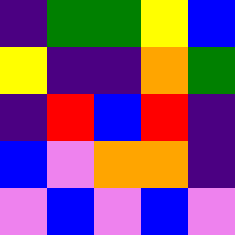[["indigo", "green", "green", "yellow", "blue"], ["yellow", "indigo", "indigo", "orange", "green"], ["indigo", "red", "blue", "red", "indigo"], ["blue", "violet", "orange", "orange", "indigo"], ["violet", "blue", "violet", "blue", "violet"]]